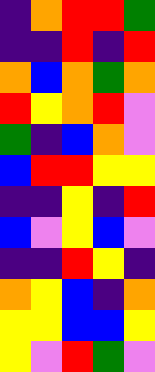[["indigo", "orange", "red", "red", "green"], ["indigo", "indigo", "red", "indigo", "red"], ["orange", "blue", "orange", "green", "orange"], ["red", "yellow", "orange", "red", "violet"], ["green", "indigo", "blue", "orange", "violet"], ["blue", "red", "red", "yellow", "yellow"], ["indigo", "indigo", "yellow", "indigo", "red"], ["blue", "violet", "yellow", "blue", "violet"], ["indigo", "indigo", "red", "yellow", "indigo"], ["orange", "yellow", "blue", "indigo", "orange"], ["yellow", "yellow", "blue", "blue", "yellow"], ["yellow", "violet", "red", "green", "violet"]]